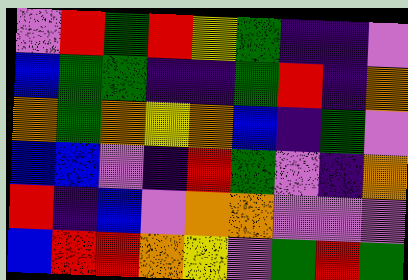[["violet", "red", "green", "red", "yellow", "green", "indigo", "indigo", "violet"], ["blue", "green", "green", "indigo", "indigo", "green", "red", "indigo", "orange"], ["orange", "green", "orange", "yellow", "orange", "blue", "indigo", "green", "violet"], ["blue", "blue", "violet", "indigo", "red", "green", "violet", "indigo", "orange"], ["red", "indigo", "blue", "violet", "orange", "orange", "violet", "violet", "violet"], ["blue", "red", "red", "orange", "yellow", "violet", "green", "red", "green"]]